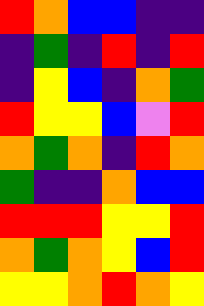[["red", "orange", "blue", "blue", "indigo", "indigo"], ["indigo", "green", "indigo", "red", "indigo", "red"], ["indigo", "yellow", "blue", "indigo", "orange", "green"], ["red", "yellow", "yellow", "blue", "violet", "red"], ["orange", "green", "orange", "indigo", "red", "orange"], ["green", "indigo", "indigo", "orange", "blue", "blue"], ["red", "red", "red", "yellow", "yellow", "red"], ["orange", "green", "orange", "yellow", "blue", "red"], ["yellow", "yellow", "orange", "red", "orange", "yellow"]]